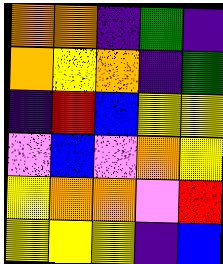[["orange", "orange", "indigo", "green", "indigo"], ["orange", "yellow", "orange", "indigo", "green"], ["indigo", "red", "blue", "yellow", "yellow"], ["violet", "blue", "violet", "orange", "yellow"], ["yellow", "orange", "orange", "violet", "red"], ["yellow", "yellow", "yellow", "indigo", "blue"]]